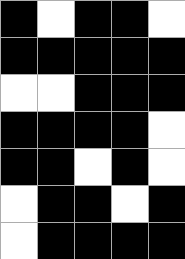[["black", "white", "black", "black", "white"], ["black", "black", "black", "black", "black"], ["white", "white", "black", "black", "black"], ["black", "black", "black", "black", "white"], ["black", "black", "white", "black", "white"], ["white", "black", "black", "white", "black"], ["white", "black", "black", "black", "black"]]